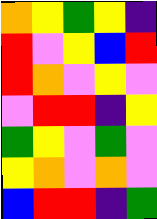[["orange", "yellow", "green", "yellow", "indigo"], ["red", "violet", "yellow", "blue", "red"], ["red", "orange", "violet", "yellow", "violet"], ["violet", "red", "red", "indigo", "yellow"], ["green", "yellow", "violet", "green", "violet"], ["yellow", "orange", "violet", "orange", "violet"], ["blue", "red", "red", "indigo", "green"]]